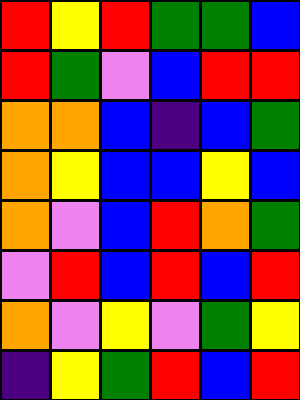[["red", "yellow", "red", "green", "green", "blue"], ["red", "green", "violet", "blue", "red", "red"], ["orange", "orange", "blue", "indigo", "blue", "green"], ["orange", "yellow", "blue", "blue", "yellow", "blue"], ["orange", "violet", "blue", "red", "orange", "green"], ["violet", "red", "blue", "red", "blue", "red"], ["orange", "violet", "yellow", "violet", "green", "yellow"], ["indigo", "yellow", "green", "red", "blue", "red"]]